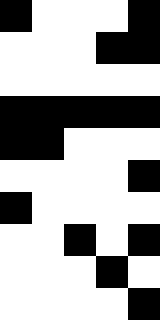[["black", "white", "white", "white", "black"], ["white", "white", "white", "black", "black"], ["white", "white", "white", "white", "white"], ["black", "black", "black", "black", "black"], ["black", "black", "white", "white", "white"], ["white", "white", "white", "white", "black"], ["black", "white", "white", "white", "white"], ["white", "white", "black", "white", "black"], ["white", "white", "white", "black", "white"], ["white", "white", "white", "white", "black"]]